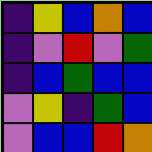[["indigo", "yellow", "blue", "orange", "blue"], ["indigo", "violet", "red", "violet", "green"], ["indigo", "blue", "green", "blue", "blue"], ["violet", "yellow", "indigo", "green", "blue"], ["violet", "blue", "blue", "red", "orange"]]